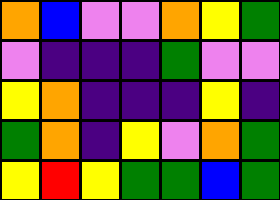[["orange", "blue", "violet", "violet", "orange", "yellow", "green"], ["violet", "indigo", "indigo", "indigo", "green", "violet", "violet"], ["yellow", "orange", "indigo", "indigo", "indigo", "yellow", "indigo"], ["green", "orange", "indigo", "yellow", "violet", "orange", "green"], ["yellow", "red", "yellow", "green", "green", "blue", "green"]]